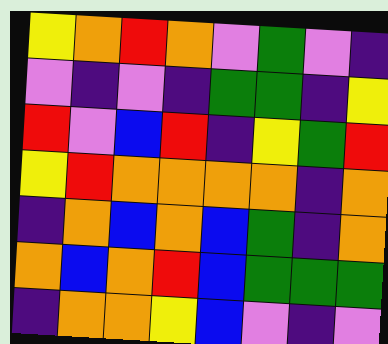[["yellow", "orange", "red", "orange", "violet", "green", "violet", "indigo"], ["violet", "indigo", "violet", "indigo", "green", "green", "indigo", "yellow"], ["red", "violet", "blue", "red", "indigo", "yellow", "green", "red"], ["yellow", "red", "orange", "orange", "orange", "orange", "indigo", "orange"], ["indigo", "orange", "blue", "orange", "blue", "green", "indigo", "orange"], ["orange", "blue", "orange", "red", "blue", "green", "green", "green"], ["indigo", "orange", "orange", "yellow", "blue", "violet", "indigo", "violet"]]